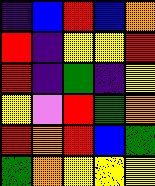[["indigo", "blue", "red", "blue", "orange"], ["red", "indigo", "yellow", "yellow", "red"], ["red", "indigo", "green", "indigo", "yellow"], ["yellow", "violet", "red", "green", "orange"], ["red", "orange", "red", "blue", "green"], ["green", "orange", "yellow", "yellow", "yellow"]]